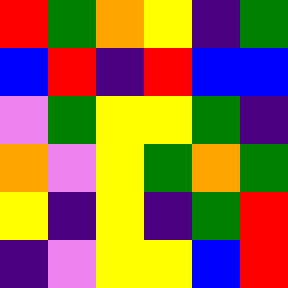[["red", "green", "orange", "yellow", "indigo", "green"], ["blue", "red", "indigo", "red", "blue", "blue"], ["violet", "green", "yellow", "yellow", "green", "indigo"], ["orange", "violet", "yellow", "green", "orange", "green"], ["yellow", "indigo", "yellow", "indigo", "green", "red"], ["indigo", "violet", "yellow", "yellow", "blue", "red"]]